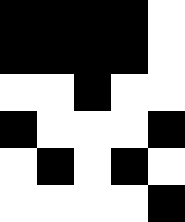[["black", "black", "black", "black", "white"], ["black", "black", "black", "black", "white"], ["white", "white", "black", "white", "white"], ["black", "white", "white", "white", "black"], ["white", "black", "white", "black", "white"], ["white", "white", "white", "white", "black"]]